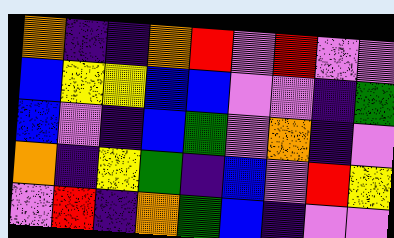[["orange", "indigo", "indigo", "orange", "red", "violet", "red", "violet", "violet"], ["blue", "yellow", "yellow", "blue", "blue", "violet", "violet", "indigo", "green"], ["blue", "violet", "indigo", "blue", "green", "violet", "orange", "indigo", "violet"], ["orange", "indigo", "yellow", "green", "indigo", "blue", "violet", "red", "yellow"], ["violet", "red", "indigo", "orange", "green", "blue", "indigo", "violet", "violet"]]